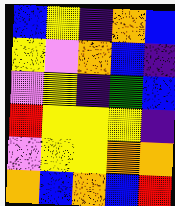[["blue", "yellow", "indigo", "orange", "blue"], ["yellow", "violet", "orange", "blue", "indigo"], ["violet", "yellow", "indigo", "green", "blue"], ["red", "yellow", "yellow", "yellow", "indigo"], ["violet", "yellow", "yellow", "orange", "orange"], ["orange", "blue", "orange", "blue", "red"]]